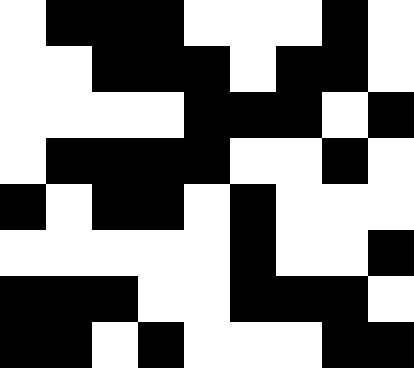[["white", "black", "black", "black", "white", "white", "white", "black", "white"], ["white", "white", "black", "black", "black", "white", "black", "black", "white"], ["white", "white", "white", "white", "black", "black", "black", "white", "black"], ["white", "black", "black", "black", "black", "white", "white", "black", "white"], ["black", "white", "black", "black", "white", "black", "white", "white", "white"], ["white", "white", "white", "white", "white", "black", "white", "white", "black"], ["black", "black", "black", "white", "white", "black", "black", "black", "white"], ["black", "black", "white", "black", "white", "white", "white", "black", "black"]]